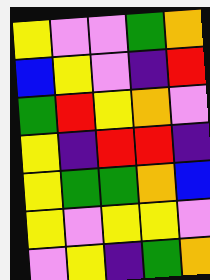[["yellow", "violet", "violet", "green", "orange"], ["blue", "yellow", "violet", "indigo", "red"], ["green", "red", "yellow", "orange", "violet"], ["yellow", "indigo", "red", "red", "indigo"], ["yellow", "green", "green", "orange", "blue"], ["yellow", "violet", "yellow", "yellow", "violet"], ["violet", "yellow", "indigo", "green", "orange"]]